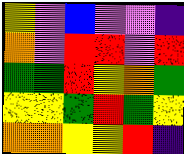[["yellow", "violet", "blue", "violet", "violet", "indigo"], ["orange", "violet", "red", "red", "violet", "red"], ["green", "green", "red", "yellow", "orange", "green"], ["yellow", "yellow", "green", "red", "green", "yellow"], ["orange", "orange", "yellow", "yellow", "red", "indigo"]]